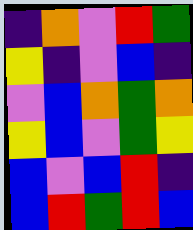[["indigo", "orange", "violet", "red", "green"], ["yellow", "indigo", "violet", "blue", "indigo"], ["violet", "blue", "orange", "green", "orange"], ["yellow", "blue", "violet", "green", "yellow"], ["blue", "violet", "blue", "red", "indigo"], ["blue", "red", "green", "red", "blue"]]